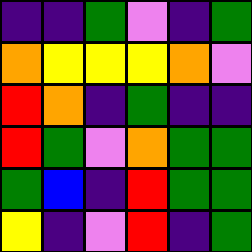[["indigo", "indigo", "green", "violet", "indigo", "green"], ["orange", "yellow", "yellow", "yellow", "orange", "violet"], ["red", "orange", "indigo", "green", "indigo", "indigo"], ["red", "green", "violet", "orange", "green", "green"], ["green", "blue", "indigo", "red", "green", "green"], ["yellow", "indigo", "violet", "red", "indigo", "green"]]